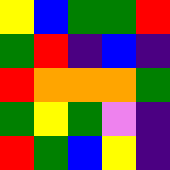[["yellow", "blue", "green", "green", "red"], ["green", "red", "indigo", "blue", "indigo"], ["red", "orange", "orange", "orange", "green"], ["green", "yellow", "green", "violet", "indigo"], ["red", "green", "blue", "yellow", "indigo"]]